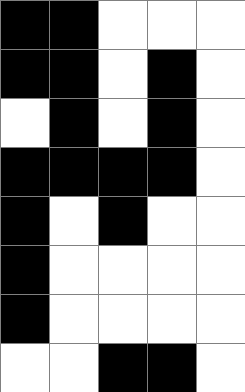[["black", "black", "white", "white", "white"], ["black", "black", "white", "black", "white"], ["white", "black", "white", "black", "white"], ["black", "black", "black", "black", "white"], ["black", "white", "black", "white", "white"], ["black", "white", "white", "white", "white"], ["black", "white", "white", "white", "white"], ["white", "white", "black", "black", "white"]]